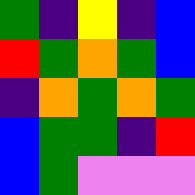[["green", "indigo", "yellow", "indigo", "blue"], ["red", "green", "orange", "green", "blue"], ["indigo", "orange", "green", "orange", "green"], ["blue", "green", "green", "indigo", "red"], ["blue", "green", "violet", "violet", "violet"]]